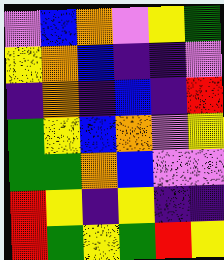[["violet", "blue", "orange", "violet", "yellow", "green"], ["yellow", "orange", "blue", "indigo", "indigo", "violet"], ["indigo", "orange", "indigo", "blue", "indigo", "red"], ["green", "yellow", "blue", "orange", "violet", "yellow"], ["green", "green", "orange", "blue", "violet", "violet"], ["red", "yellow", "indigo", "yellow", "indigo", "indigo"], ["red", "green", "yellow", "green", "red", "yellow"]]